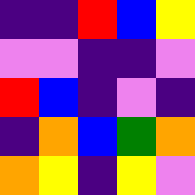[["indigo", "indigo", "red", "blue", "yellow"], ["violet", "violet", "indigo", "indigo", "violet"], ["red", "blue", "indigo", "violet", "indigo"], ["indigo", "orange", "blue", "green", "orange"], ["orange", "yellow", "indigo", "yellow", "violet"]]